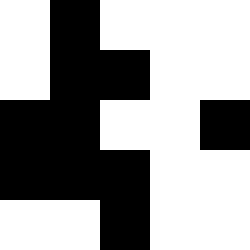[["white", "black", "white", "white", "white"], ["white", "black", "black", "white", "white"], ["black", "black", "white", "white", "black"], ["black", "black", "black", "white", "white"], ["white", "white", "black", "white", "white"]]